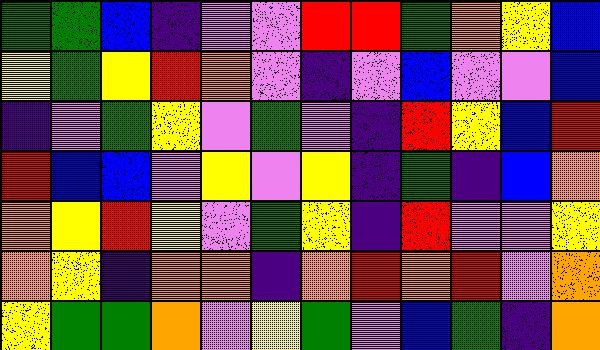[["green", "green", "blue", "indigo", "violet", "violet", "red", "red", "green", "orange", "yellow", "blue"], ["yellow", "green", "yellow", "red", "orange", "violet", "indigo", "violet", "blue", "violet", "violet", "blue"], ["indigo", "violet", "green", "yellow", "violet", "green", "violet", "indigo", "red", "yellow", "blue", "red"], ["red", "blue", "blue", "violet", "yellow", "violet", "yellow", "indigo", "green", "indigo", "blue", "orange"], ["orange", "yellow", "red", "yellow", "violet", "green", "yellow", "indigo", "red", "violet", "violet", "yellow"], ["orange", "yellow", "indigo", "orange", "orange", "indigo", "orange", "red", "orange", "red", "violet", "orange"], ["yellow", "green", "green", "orange", "violet", "yellow", "green", "violet", "blue", "green", "indigo", "orange"]]